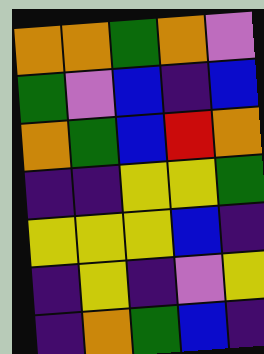[["orange", "orange", "green", "orange", "violet"], ["green", "violet", "blue", "indigo", "blue"], ["orange", "green", "blue", "red", "orange"], ["indigo", "indigo", "yellow", "yellow", "green"], ["yellow", "yellow", "yellow", "blue", "indigo"], ["indigo", "yellow", "indigo", "violet", "yellow"], ["indigo", "orange", "green", "blue", "indigo"]]